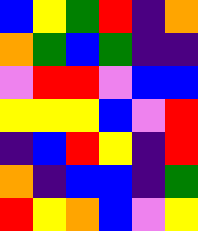[["blue", "yellow", "green", "red", "indigo", "orange"], ["orange", "green", "blue", "green", "indigo", "indigo"], ["violet", "red", "red", "violet", "blue", "blue"], ["yellow", "yellow", "yellow", "blue", "violet", "red"], ["indigo", "blue", "red", "yellow", "indigo", "red"], ["orange", "indigo", "blue", "blue", "indigo", "green"], ["red", "yellow", "orange", "blue", "violet", "yellow"]]